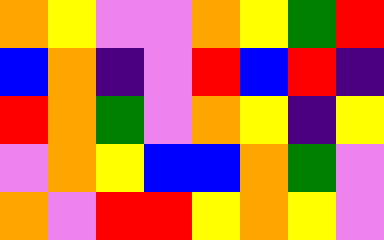[["orange", "yellow", "violet", "violet", "orange", "yellow", "green", "red"], ["blue", "orange", "indigo", "violet", "red", "blue", "red", "indigo"], ["red", "orange", "green", "violet", "orange", "yellow", "indigo", "yellow"], ["violet", "orange", "yellow", "blue", "blue", "orange", "green", "violet"], ["orange", "violet", "red", "red", "yellow", "orange", "yellow", "violet"]]